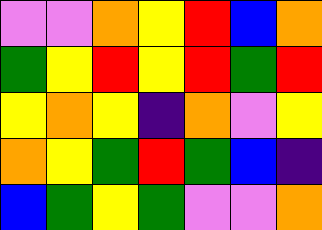[["violet", "violet", "orange", "yellow", "red", "blue", "orange"], ["green", "yellow", "red", "yellow", "red", "green", "red"], ["yellow", "orange", "yellow", "indigo", "orange", "violet", "yellow"], ["orange", "yellow", "green", "red", "green", "blue", "indigo"], ["blue", "green", "yellow", "green", "violet", "violet", "orange"]]